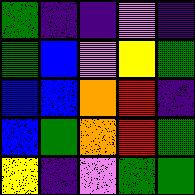[["green", "indigo", "indigo", "violet", "indigo"], ["green", "blue", "violet", "yellow", "green"], ["blue", "blue", "orange", "red", "indigo"], ["blue", "green", "orange", "red", "green"], ["yellow", "indigo", "violet", "green", "green"]]